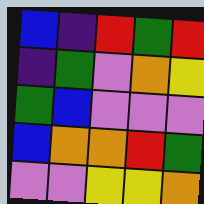[["blue", "indigo", "red", "green", "red"], ["indigo", "green", "violet", "orange", "yellow"], ["green", "blue", "violet", "violet", "violet"], ["blue", "orange", "orange", "red", "green"], ["violet", "violet", "yellow", "yellow", "orange"]]